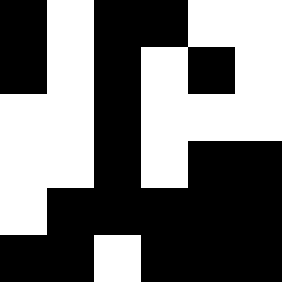[["black", "white", "black", "black", "white", "white"], ["black", "white", "black", "white", "black", "white"], ["white", "white", "black", "white", "white", "white"], ["white", "white", "black", "white", "black", "black"], ["white", "black", "black", "black", "black", "black"], ["black", "black", "white", "black", "black", "black"]]